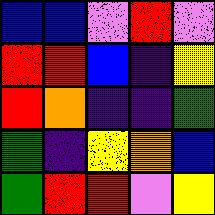[["blue", "blue", "violet", "red", "violet"], ["red", "red", "blue", "indigo", "yellow"], ["red", "orange", "indigo", "indigo", "green"], ["green", "indigo", "yellow", "orange", "blue"], ["green", "red", "red", "violet", "yellow"]]